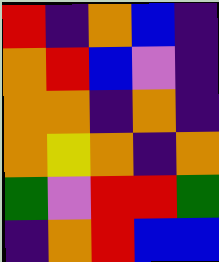[["red", "indigo", "orange", "blue", "indigo"], ["orange", "red", "blue", "violet", "indigo"], ["orange", "orange", "indigo", "orange", "indigo"], ["orange", "yellow", "orange", "indigo", "orange"], ["green", "violet", "red", "red", "green"], ["indigo", "orange", "red", "blue", "blue"]]